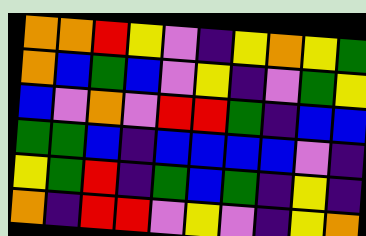[["orange", "orange", "red", "yellow", "violet", "indigo", "yellow", "orange", "yellow", "green"], ["orange", "blue", "green", "blue", "violet", "yellow", "indigo", "violet", "green", "yellow"], ["blue", "violet", "orange", "violet", "red", "red", "green", "indigo", "blue", "blue"], ["green", "green", "blue", "indigo", "blue", "blue", "blue", "blue", "violet", "indigo"], ["yellow", "green", "red", "indigo", "green", "blue", "green", "indigo", "yellow", "indigo"], ["orange", "indigo", "red", "red", "violet", "yellow", "violet", "indigo", "yellow", "orange"]]